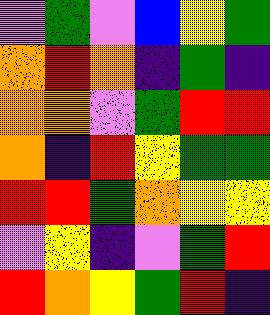[["violet", "green", "violet", "blue", "yellow", "green"], ["orange", "red", "orange", "indigo", "green", "indigo"], ["orange", "orange", "violet", "green", "red", "red"], ["orange", "indigo", "red", "yellow", "green", "green"], ["red", "red", "green", "orange", "yellow", "yellow"], ["violet", "yellow", "indigo", "violet", "green", "red"], ["red", "orange", "yellow", "green", "red", "indigo"]]